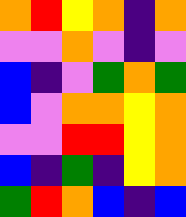[["orange", "red", "yellow", "orange", "indigo", "orange"], ["violet", "violet", "orange", "violet", "indigo", "violet"], ["blue", "indigo", "violet", "green", "orange", "green"], ["blue", "violet", "orange", "orange", "yellow", "orange"], ["violet", "violet", "red", "red", "yellow", "orange"], ["blue", "indigo", "green", "indigo", "yellow", "orange"], ["green", "red", "orange", "blue", "indigo", "blue"]]